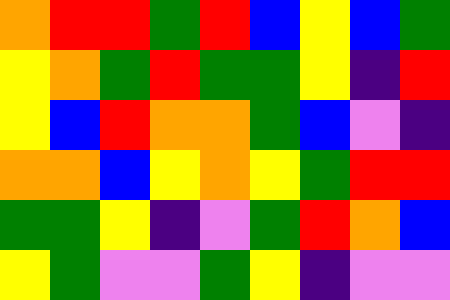[["orange", "red", "red", "green", "red", "blue", "yellow", "blue", "green"], ["yellow", "orange", "green", "red", "green", "green", "yellow", "indigo", "red"], ["yellow", "blue", "red", "orange", "orange", "green", "blue", "violet", "indigo"], ["orange", "orange", "blue", "yellow", "orange", "yellow", "green", "red", "red"], ["green", "green", "yellow", "indigo", "violet", "green", "red", "orange", "blue"], ["yellow", "green", "violet", "violet", "green", "yellow", "indigo", "violet", "violet"]]